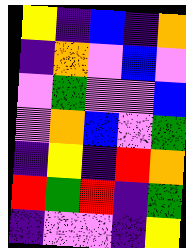[["yellow", "indigo", "blue", "indigo", "orange"], ["indigo", "orange", "violet", "blue", "violet"], ["violet", "green", "violet", "violet", "blue"], ["violet", "orange", "blue", "violet", "green"], ["indigo", "yellow", "indigo", "red", "orange"], ["red", "green", "red", "indigo", "green"], ["indigo", "violet", "violet", "indigo", "yellow"]]